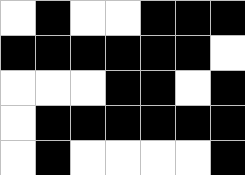[["white", "black", "white", "white", "black", "black", "black"], ["black", "black", "black", "black", "black", "black", "white"], ["white", "white", "white", "black", "black", "white", "black"], ["white", "black", "black", "black", "black", "black", "black"], ["white", "black", "white", "white", "white", "white", "black"]]